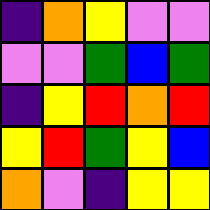[["indigo", "orange", "yellow", "violet", "violet"], ["violet", "violet", "green", "blue", "green"], ["indigo", "yellow", "red", "orange", "red"], ["yellow", "red", "green", "yellow", "blue"], ["orange", "violet", "indigo", "yellow", "yellow"]]